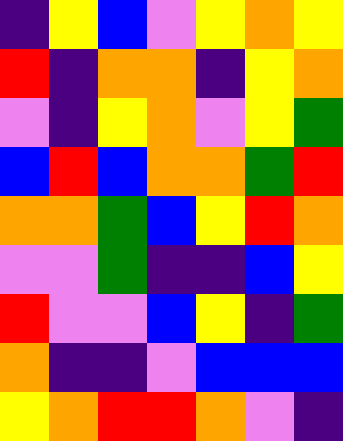[["indigo", "yellow", "blue", "violet", "yellow", "orange", "yellow"], ["red", "indigo", "orange", "orange", "indigo", "yellow", "orange"], ["violet", "indigo", "yellow", "orange", "violet", "yellow", "green"], ["blue", "red", "blue", "orange", "orange", "green", "red"], ["orange", "orange", "green", "blue", "yellow", "red", "orange"], ["violet", "violet", "green", "indigo", "indigo", "blue", "yellow"], ["red", "violet", "violet", "blue", "yellow", "indigo", "green"], ["orange", "indigo", "indigo", "violet", "blue", "blue", "blue"], ["yellow", "orange", "red", "red", "orange", "violet", "indigo"]]